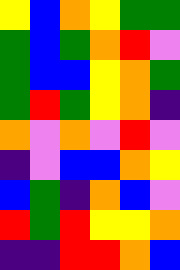[["yellow", "blue", "orange", "yellow", "green", "green"], ["green", "blue", "green", "orange", "red", "violet"], ["green", "blue", "blue", "yellow", "orange", "green"], ["green", "red", "green", "yellow", "orange", "indigo"], ["orange", "violet", "orange", "violet", "red", "violet"], ["indigo", "violet", "blue", "blue", "orange", "yellow"], ["blue", "green", "indigo", "orange", "blue", "violet"], ["red", "green", "red", "yellow", "yellow", "orange"], ["indigo", "indigo", "red", "red", "orange", "blue"]]